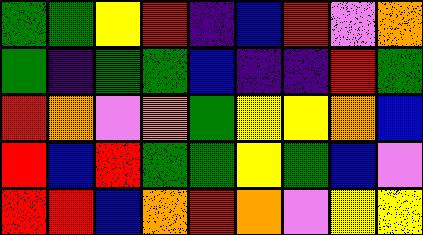[["green", "green", "yellow", "red", "indigo", "blue", "red", "violet", "orange"], ["green", "indigo", "green", "green", "blue", "indigo", "indigo", "red", "green"], ["red", "orange", "violet", "orange", "green", "yellow", "yellow", "orange", "blue"], ["red", "blue", "red", "green", "green", "yellow", "green", "blue", "violet"], ["red", "red", "blue", "orange", "red", "orange", "violet", "yellow", "yellow"]]